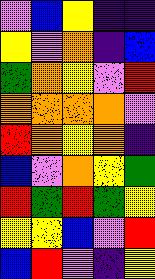[["violet", "blue", "yellow", "indigo", "indigo"], ["yellow", "violet", "orange", "indigo", "blue"], ["green", "orange", "yellow", "violet", "red"], ["orange", "orange", "orange", "orange", "violet"], ["red", "orange", "yellow", "orange", "indigo"], ["blue", "violet", "orange", "yellow", "green"], ["red", "green", "red", "green", "yellow"], ["yellow", "yellow", "blue", "violet", "red"], ["blue", "red", "violet", "indigo", "yellow"]]